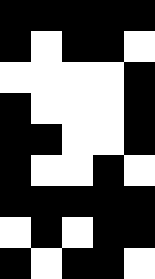[["black", "black", "black", "black", "black"], ["black", "white", "black", "black", "white"], ["white", "white", "white", "white", "black"], ["black", "white", "white", "white", "black"], ["black", "black", "white", "white", "black"], ["black", "white", "white", "black", "white"], ["black", "black", "black", "black", "black"], ["white", "black", "white", "black", "black"], ["black", "white", "black", "black", "white"]]